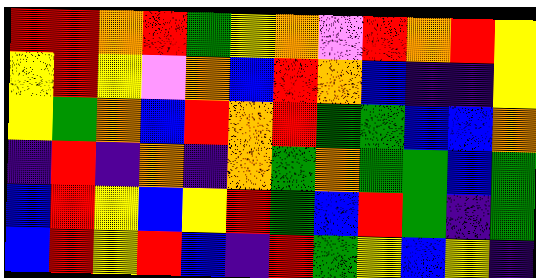[["red", "red", "orange", "red", "green", "yellow", "orange", "violet", "red", "orange", "red", "yellow"], ["yellow", "red", "yellow", "violet", "orange", "blue", "red", "orange", "blue", "indigo", "indigo", "yellow"], ["yellow", "green", "orange", "blue", "red", "orange", "red", "green", "green", "blue", "blue", "orange"], ["indigo", "red", "indigo", "orange", "indigo", "orange", "green", "orange", "green", "green", "blue", "green"], ["blue", "red", "yellow", "blue", "yellow", "red", "green", "blue", "red", "green", "indigo", "green"], ["blue", "red", "yellow", "red", "blue", "indigo", "red", "green", "yellow", "blue", "yellow", "indigo"]]